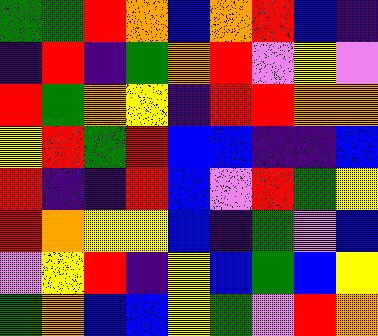[["green", "green", "red", "orange", "blue", "orange", "red", "blue", "indigo"], ["indigo", "red", "indigo", "green", "orange", "red", "violet", "yellow", "violet"], ["red", "green", "orange", "yellow", "indigo", "red", "red", "orange", "orange"], ["yellow", "red", "green", "red", "blue", "blue", "indigo", "indigo", "blue"], ["red", "indigo", "indigo", "red", "blue", "violet", "red", "green", "yellow"], ["red", "orange", "yellow", "yellow", "blue", "indigo", "green", "violet", "blue"], ["violet", "yellow", "red", "indigo", "yellow", "blue", "green", "blue", "yellow"], ["green", "orange", "blue", "blue", "yellow", "green", "violet", "red", "orange"]]